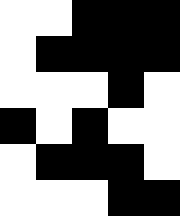[["white", "white", "black", "black", "black"], ["white", "black", "black", "black", "black"], ["white", "white", "white", "black", "white"], ["black", "white", "black", "white", "white"], ["white", "black", "black", "black", "white"], ["white", "white", "white", "black", "black"]]